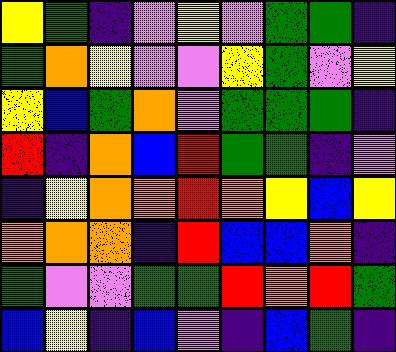[["yellow", "green", "indigo", "violet", "yellow", "violet", "green", "green", "indigo"], ["green", "orange", "yellow", "violet", "violet", "yellow", "green", "violet", "yellow"], ["yellow", "blue", "green", "orange", "violet", "green", "green", "green", "indigo"], ["red", "indigo", "orange", "blue", "red", "green", "green", "indigo", "violet"], ["indigo", "yellow", "orange", "orange", "red", "orange", "yellow", "blue", "yellow"], ["orange", "orange", "orange", "indigo", "red", "blue", "blue", "orange", "indigo"], ["green", "violet", "violet", "green", "green", "red", "orange", "red", "green"], ["blue", "yellow", "indigo", "blue", "violet", "indigo", "blue", "green", "indigo"]]